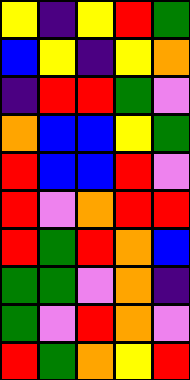[["yellow", "indigo", "yellow", "red", "green"], ["blue", "yellow", "indigo", "yellow", "orange"], ["indigo", "red", "red", "green", "violet"], ["orange", "blue", "blue", "yellow", "green"], ["red", "blue", "blue", "red", "violet"], ["red", "violet", "orange", "red", "red"], ["red", "green", "red", "orange", "blue"], ["green", "green", "violet", "orange", "indigo"], ["green", "violet", "red", "orange", "violet"], ["red", "green", "orange", "yellow", "red"]]